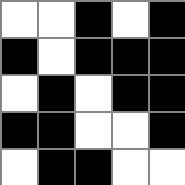[["white", "white", "black", "white", "black"], ["black", "white", "black", "black", "black"], ["white", "black", "white", "black", "black"], ["black", "black", "white", "white", "black"], ["white", "black", "black", "white", "white"]]